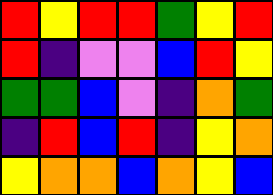[["red", "yellow", "red", "red", "green", "yellow", "red"], ["red", "indigo", "violet", "violet", "blue", "red", "yellow"], ["green", "green", "blue", "violet", "indigo", "orange", "green"], ["indigo", "red", "blue", "red", "indigo", "yellow", "orange"], ["yellow", "orange", "orange", "blue", "orange", "yellow", "blue"]]